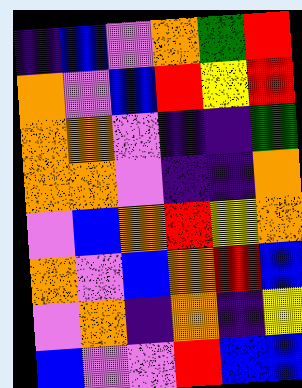[["indigo", "blue", "violet", "orange", "green", "red"], ["orange", "violet", "blue", "red", "yellow", "red"], ["orange", "orange", "violet", "indigo", "indigo", "green"], ["orange", "orange", "violet", "indigo", "indigo", "orange"], ["violet", "blue", "orange", "red", "yellow", "orange"], ["orange", "violet", "blue", "orange", "red", "blue"], ["violet", "orange", "indigo", "orange", "indigo", "yellow"], ["blue", "violet", "violet", "red", "blue", "blue"]]